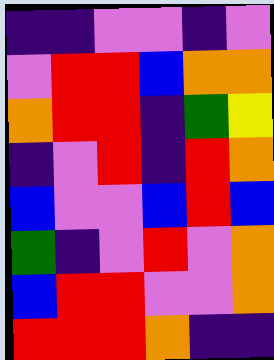[["indigo", "indigo", "violet", "violet", "indigo", "violet"], ["violet", "red", "red", "blue", "orange", "orange"], ["orange", "red", "red", "indigo", "green", "yellow"], ["indigo", "violet", "red", "indigo", "red", "orange"], ["blue", "violet", "violet", "blue", "red", "blue"], ["green", "indigo", "violet", "red", "violet", "orange"], ["blue", "red", "red", "violet", "violet", "orange"], ["red", "red", "red", "orange", "indigo", "indigo"]]